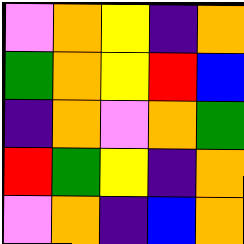[["violet", "orange", "yellow", "indigo", "orange"], ["green", "orange", "yellow", "red", "blue"], ["indigo", "orange", "violet", "orange", "green"], ["red", "green", "yellow", "indigo", "orange"], ["violet", "orange", "indigo", "blue", "orange"]]